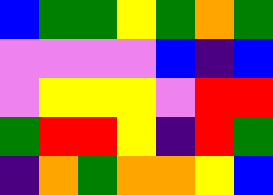[["blue", "green", "green", "yellow", "green", "orange", "green"], ["violet", "violet", "violet", "violet", "blue", "indigo", "blue"], ["violet", "yellow", "yellow", "yellow", "violet", "red", "red"], ["green", "red", "red", "yellow", "indigo", "red", "green"], ["indigo", "orange", "green", "orange", "orange", "yellow", "blue"]]